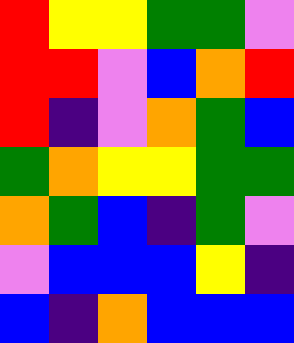[["red", "yellow", "yellow", "green", "green", "violet"], ["red", "red", "violet", "blue", "orange", "red"], ["red", "indigo", "violet", "orange", "green", "blue"], ["green", "orange", "yellow", "yellow", "green", "green"], ["orange", "green", "blue", "indigo", "green", "violet"], ["violet", "blue", "blue", "blue", "yellow", "indigo"], ["blue", "indigo", "orange", "blue", "blue", "blue"]]